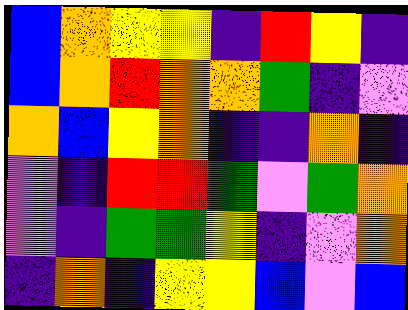[["blue", "orange", "yellow", "yellow", "indigo", "red", "yellow", "indigo"], ["blue", "orange", "red", "orange", "orange", "green", "indigo", "violet"], ["orange", "blue", "yellow", "orange", "indigo", "indigo", "orange", "indigo"], ["violet", "indigo", "red", "red", "green", "violet", "green", "orange"], ["violet", "indigo", "green", "green", "yellow", "indigo", "violet", "orange"], ["indigo", "orange", "indigo", "yellow", "yellow", "blue", "violet", "blue"]]